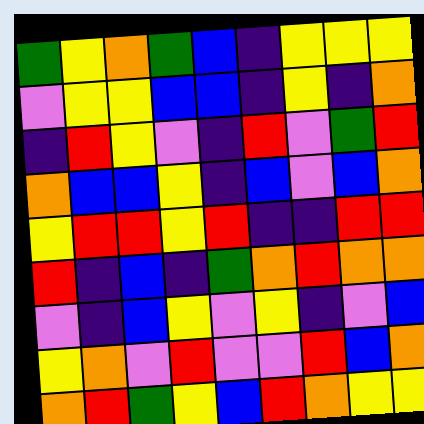[["green", "yellow", "orange", "green", "blue", "indigo", "yellow", "yellow", "yellow"], ["violet", "yellow", "yellow", "blue", "blue", "indigo", "yellow", "indigo", "orange"], ["indigo", "red", "yellow", "violet", "indigo", "red", "violet", "green", "red"], ["orange", "blue", "blue", "yellow", "indigo", "blue", "violet", "blue", "orange"], ["yellow", "red", "red", "yellow", "red", "indigo", "indigo", "red", "red"], ["red", "indigo", "blue", "indigo", "green", "orange", "red", "orange", "orange"], ["violet", "indigo", "blue", "yellow", "violet", "yellow", "indigo", "violet", "blue"], ["yellow", "orange", "violet", "red", "violet", "violet", "red", "blue", "orange"], ["orange", "red", "green", "yellow", "blue", "red", "orange", "yellow", "yellow"]]